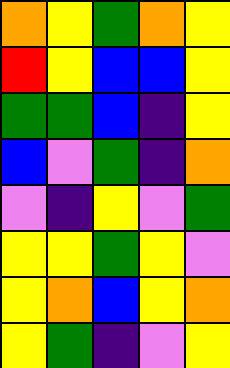[["orange", "yellow", "green", "orange", "yellow"], ["red", "yellow", "blue", "blue", "yellow"], ["green", "green", "blue", "indigo", "yellow"], ["blue", "violet", "green", "indigo", "orange"], ["violet", "indigo", "yellow", "violet", "green"], ["yellow", "yellow", "green", "yellow", "violet"], ["yellow", "orange", "blue", "yellow", "orange"], ["yellow", "green", "indigo", "violet", "yellow"]]